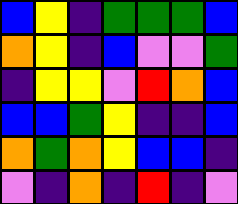[["blue", "yellow", "indigo", "green", "green", "green", "blue"], ["orange", "yellow", "indigo", "blue", "violet", "violet", "green"], ["indigo", "yellow", "yellow", "violet", "red", "orange", "blue"], ["blue", "blue", "green", "yellow", "indigo", "indigo", "blue"], ["orange", "green", "orange", "yellow", "blue", "blue", "indigo"], ["violet", "indigo", "orange", "indigo", "red", "indigo", "violet"]]